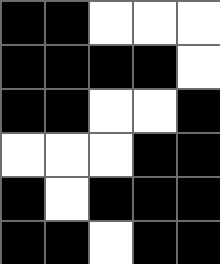[["black", "black", "white", "white", "white"], ["black", "black", "black", "black", "white"], ["black", "black", "white", "white", "black"], ["white", "white", "white", "black", "black"], ["black", "white", "black", "black", "black"], ["black", "black", "white", "black", "black"]]